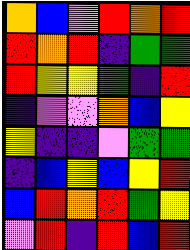[["orange", "blue", "violet", "red", "orange", "red"], ["red", "orange", "red", "indigo", "green", "green"], ["red", "yellow", "yellow", "green", "indigo", "red"], ["indigo", "violet", "violet", "orange", "blue", "yellow"], ["yellow", "indigo", "indigo", "violet", "green", "green"], ["indigo", "blue", "yellow", "blue", "yellow", "red"], ["blue", "red", "orange", "red", "green", "yellow"], ["violet", "red", "indigo", "red", "blue", "red"]]